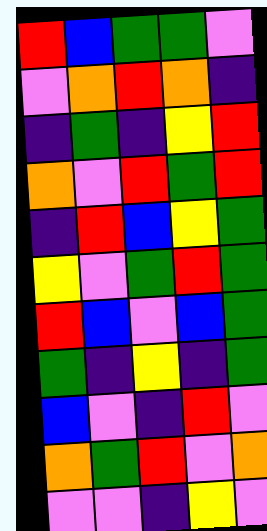[["red", "blue", "green", "green", "violet"], ["violet", "orange", "red", "orange", "indigo"], ["indigo", "green", "indigo", "yellow", "red"], ["orange", "violet", "red", "green", "red"], ["indigo", "red", "blue", "yellow", "green"], ["yellow", "violet", "green", "red", "green"], ["red", "blue", "violet", "blue", "green"], ["green", "indigo", "yellow", "indigo", "green"], ["blue", "violet", "indigo", "red", "violet"], ["orange", "green", "red", "violet", "orange"], ["violet", "violet", "indigo", "yellow", "violet"]]